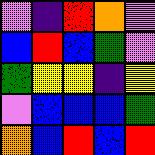[["violet", "indigo", "red", "orange", "violet"], ["blue", "red", "blue", "green", "violet"], ["green", "yellow", "yellow", "indigo", "yellow"], ["violet", "blue", "blue", "blue", "green"], ["orange", "blue", "red", "blue", "red"]]